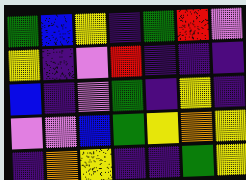[["green", "blue", "yellow", "indigo", "green", "red", "violet"], ["yellow", "indigo", "violet", "red", "indigo", "indigo", "indigo"], ["blue", "indigo", "violet", "green", "indigo", "yellow", "indigo"], ["violet", "violet", "blue", "green", "yellow", "orange", "yellow"], ["indigo", "orange", "yellow", "indigo", "indigo", "green", "yellow"]]